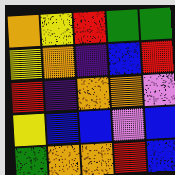[["orange", "yellow", "red", "green", "green"], ["yellow", "orange", "indigo", "blue", "red"], ["red", "indigo", "orange", "orange", "violet"], ["yellow", "blue", "blue", "violet", "blue"], ["green", "orange", "orange", "red", "blue"]]